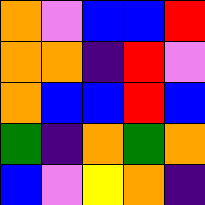[["orange", "violet", "blue", "blue", "red"], ["orange", "orange", "indigo", "red", "violet"], ["orange", "blue", "blue", "red", "blue"], ["green", "indigo", "orange", "green", "orange"], ["blue", "violet", "yellow", "orange", "indigo"]]